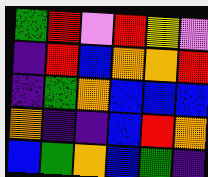[["green", "red", "violet", "red", "yellow", "violet"], ["indigo", "red", "blue", "orange", "orange", "red"], ["indigo", "green", "orange", "blue", "blue", "blue"], ["orange", "indigo", "indigo", "blue", "red", "orange"], ["blue", "green", "orange", "blue", "green", "indigo"]]